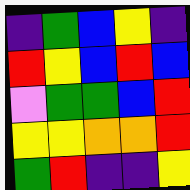[["indigo", "green", "blue", "yellow", "indigo"], ["red", "yellow", "blue", "red", "blue"], ["violet", "green", "green", "blue", "red"], ["yellow", "yellow", "orange", "orange", "red"], ["green", "red", "indigo", "indigo", "yellow"]]